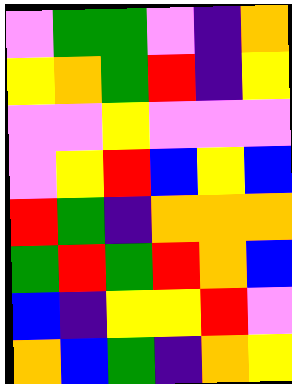[["violet", "green", "green", "violet", "indigo", "orange"], ["yellow", "orange", "green", "red", "indigo", "yellow"], ["violet", "violet", "yellow", "violet", "violet", "violet"], ["violet", "yellow", "red", "blue", "yellow", "blue"], ["red", "green", "indigo", "orange", "orange", "orange"], ["green", "red", "green", "red", "orange", "blue"], ["blue", "indigo", "yellow", "yellow", "red", "violet"], ["orange", "blue", "green", "indigo", "orange", "yellow"]]